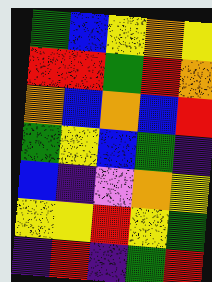[["green", "blue", "yellow", "orange", "yellow"], ["red", "red", "green", "red", "orange"], ["orange", "blue", "orange", "blue", "red"], ["green", "yellow", "blue", "green", "indigo"], ["blue", "indigo", "violet", "orange", "yellow"], ["yellow", "yellow", "red", "yellow", "green"], ["indigo", "red", "indigo", "green", "red"]]